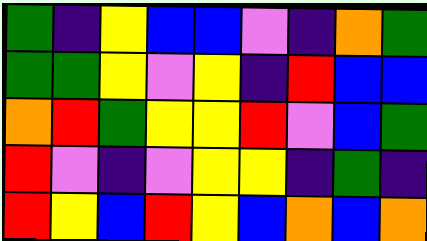[["green", "indigo", "yellow", "blue", "blue", "violet", "indigo", "orange", "green"], ["green", "green", "yellow", "violet", "yellow", "indigo", "red", "blue", "blue"], ["orange", "red", "green", "yellow", "yellow", "red", "violet", "blue", "green"], ["red", "violet", "indigo", "violet", "yellow", "yellow", "indigo", "green", "indigo"], ["red", "yellow", "blue", "red", "yellow", "blue", "orange", "blue", "orange"]]